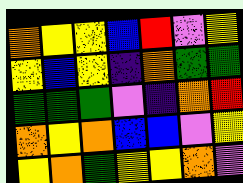[["orange", "yellow", "yellow", "blue", "red", "violet", "yellow"], ["yellow", "blue", "yellow", "indigo", "orange", "green", "green"], ["green", "green", "green", "violet", "indigo", "orange", "red"], ["orange", "yellow", "orange", "blue", "blue", "violet", "yellow"], ["yellow", "orange", "green", "yellow", "yellow", "orange", "violet"]]